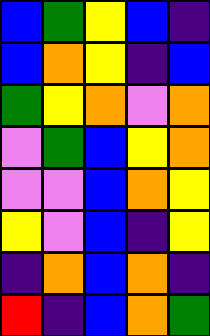[["blue", "green", "yellow", "blue", "indigo"], ["blue", "orange", "yellow", "indigo", "blue"], ["green", "yellow", "orange", "violet", "orange"], ["violet", "green", "blue", "yellow", "orange"], ["violet", "violet", "blue", "orange", "yellow"], ["yellow", "violet", "blue", "indigo", "yellow"], ["indigo", "orange", "blue", "orange", "indigo"], ["red", "indigo", "blue", "orange", "green"]]